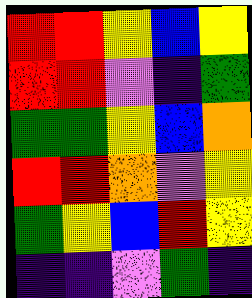[["red", "red", "yellow", "blue", "yellow"], ["red", "red", "violet", "indigo", "green"], ["green", "green", "yellow", "blue", "orange"], ["red", "red", "orange", "violet", "yellow"], ["green", "yellow", "blue", "red", "yellow"], ["indigo", "indigo", "violet", "green", "indigo"]]